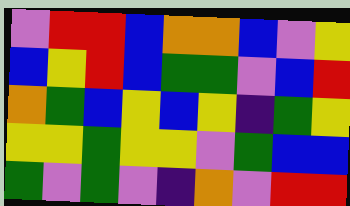[["violet", "red", "red", "blue", "orange", "orange", "blue", "violet", "yellow"], ["blue", "yellow", "red", "blue", "green", "green", "violet", "blue", "red"], ["orange", "green", "blue", "yellow", "blue", "yellow", "indigo", "green", "yellow"], ["yellow", "yellow", "green", "yellow", "yellow", "violet", "green", "blue", "blue"], ["green", "violet", "green", "violet", "indigo", "orange", "violet", "red", "red"]]